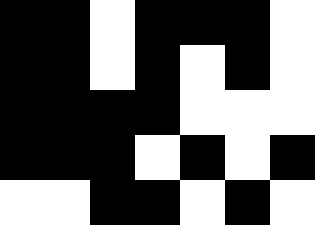[["black", "black", "white", "black", "black", "black", "white"], ["black", "black", "white", "black", "white", "black", "white"], ["black", "black", "black", "black", "white", "white", "white"], ["black", "black", "black", "white", "black", "white", "black"], ["white", "white", "black", "black", "white", "black", "white"]]